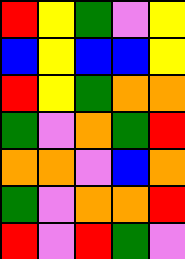[["red", "yellow", "green", "violet", "yellow"], ["blue", "yellow", "blue", "blue", "yellow"], ["red", "yellow", "green", "orange", "orange"], ["green", "violet", "orange", "green", "red"], ["orange", "orange", "violet", "blue", "orange"], ["green", "violet", "orange", "orange", "red"], ["red", "violet", "red", "green", "violet"]]